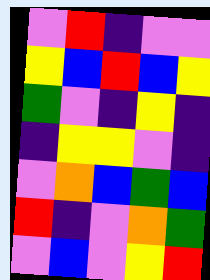[["violet", "red", "indigo", "violet", "violet"], ["yellow", "blue", "red", "blue", "yellow"], ["green", "violet", "indigo", "yellow", "indigo"], ["indigo", "yellow", "yellow", "violet", "indigo"], ["violet", "orange", "blue", "green", "blue"], ["red", "indigo", "violet", "orange", "green"], ["violet", "blue", "violet", "yellow", "red"]]